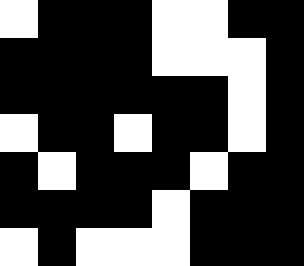[["white", "black", "black", "black", "white", "white", "black", "black"], ["black", "black", "black", "black", "white", "white", "white", "black"], ["black", "black", "black", "black", "black", "black", "white", "black"], ["white", "black", "black", "white", "black", "black", "white", "black"], ["black", "white", "black", "black", "black", "white", "black", "black"], ["black", "black", "black", "black", "white", "black", "black", "black"], ["white", "black", "white", "white", "white", "black", "black", "black"]]